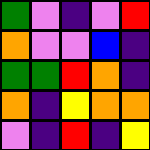[["green", "violet", "indigo", "violet", "red"], ["orange", "violet", "violet", "blue", "indigo"], ["green", "green", "red", "orange", "indigo"], ["orange", "indigo", "yellow", "orange", "orange"], ["violet", "indigo", "red", "indigo", "yellow"]]